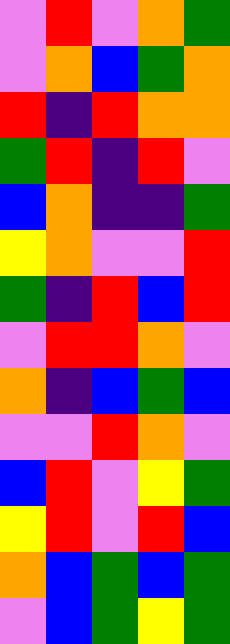[["violet", "red", "violet", "orange", "green"], ["violet", "orange", "blue", "green", "orange"], ["red", "indigo", "red", "orange", "orange"], ["green", "red", "indigo", "red", "violet"], ["blue", "orange", "indigo", "indigo", "green"], ["yellow", "orange", "violet", "violet", "red"], ["green", "indigo", "red", "blue", "red"], ["violet", "red", "red", "orange", "violet"], ["orange", "indigo", "blue", "green", "blue"], ["violet", "violet", "red", "orange", "violet"], ["blue", "red", "violet", "yellow", "green"], ["yellow", "red", "violet", "red", "blue"], ["orange", "blue", "green", "blue", "green"], ["violet", "blue", "green", "yellow", "green"]]